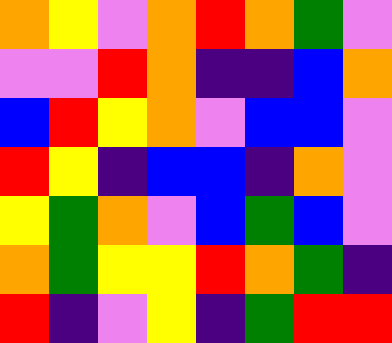[["orange", "yellow", "violet", "orange", "red", "orange", "green", "violet"], ["violet", "violet", "red", "orange", "indigo", "indigo", "blue", "orange"], ["blue", "red", "yellow", "orange", "violet", "blue", "blue", "violet"], ["red", "yellow", "indigo", "blue", "blue", "indigo", "orange", "violet"], ["yellow", "green", "orange", "violet", "blue", "green", "blue", "violet"], ["orange", "green", "yellow", "yellow", "red", "orange", "green", "indigo"], ["red", "indigo", "violet", "yellow", "indigo", "green", "red", "red"]]